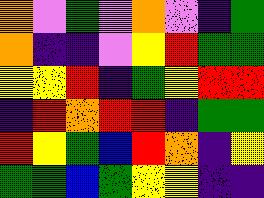[["orange", "violet", "green", "violet", "orange", "violet", "indigo", "green"], ["orange", "indigo", "indigo", "violet", "yellow", "red", "green", "green"], ["yellow", "yellow", "red", "indigo", "green", "yellow", "red", "red"], ["indigo", "red", "orange", "red", "red", "indigo", "green", "green"], ["red", "yellow", "green", "blue", "red", "orange", "indigo", "yellow"], ["green", "green", "blue", "green", "yellow", "yellow", "indigo", "indigo"]]